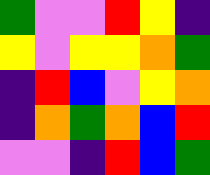[["green", "violet", "violet", "red", "yellow", "indigo"], ["yellow", "violet", "yellow", "yellow", "orange", "green"], ["indigo", "red", "blue", "violet", "yellow", "orange"], ["indigo", "orange", "green", "orange", "blue", "red"], ["violet", "violet", "indigo", "red", "blue", "green"]]